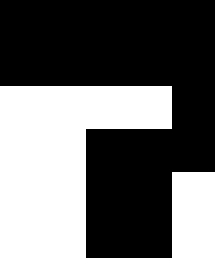[["black", "black", "black", "black", "black"], ["black", "black", "black", "black", "black"], ["white", "white", "white", "white", "black"], ["white", "white", "black", "black", "black"], ["white", "white", "black", "black", "white"], ["white", "white", "black", "black", "white"]]